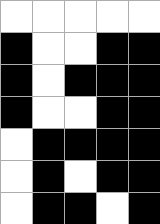[["white", "white", "white", "white", "white"], ["black", "white", "white", "black", "black"], ["black", "white", "black", "black", "black"], ["black", "white", "white", "black", "black"], ["white", "black", "black", "black", "black"], ["white", "black", "white", "black", "black"], ["white", "black", "black", "white", "black"]]